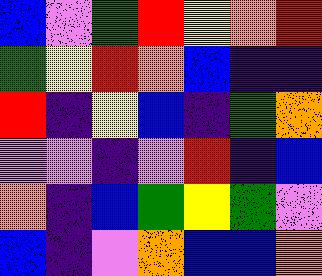[["blue", "violet", "green", "red", "yellow", "orange", "red"], ["green", "yellow", "red", "orange", "blue", "indigo", "indigo"], ["red", "indigo", "yellow", "blue", "indigo", "green", "orange"], ["violet", "violet", "indigo", "violet", "red", "indigo", "blue"], ["orange", "indigo", "blue", "green", "yellow", "green", "violet"], ["blue", "indigo", "violet", "orange", "blue", "blue", "orange"]]